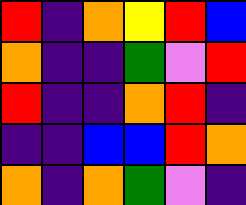[["red", "indigo", "orange", "yellow", "red", "blue"], ["orange", "indigo", "indigo", "green", "violet", "red"], ["red", "indigo", "indigo", "orange", "red", "indigo"], ["indigo", "indigo", "blue", "blue", "red", "orange"], ["orange", "indigo", "orange", "green", "violet", "indigo"]]